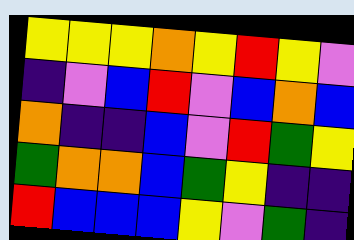[["yellow", "yellow", "yellow", "orange", "yellow", "red", "yellow", "violet"], ["indigo", "violet", "blue", "red", "violet", "blue", "orange", "blue"], ["orange", "indigo", "indigo", "blue", "violet", "red", "green", "yellow"], ["green", "orange", "orange", "blue", "green", "yellow", "indigo", "indigo"], ["red", "blue", "blue", "blue", "yellow", "violet", "green", "indigo"]]